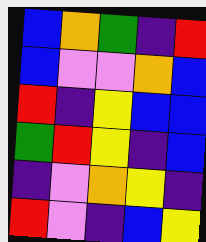[["blue", "orange", "green", "indigo", "red"], ["blue", "violet", "violet", "orange", "blue"], ["red", "indigo", "yellow", "blue", "blue"], ["green", "red", "yellow", "indigo", "blue"], ["indigo", "violet", "orange", "yellow", "indigo"], ["red", "violet", "indigo", "blue", "yellow"]]